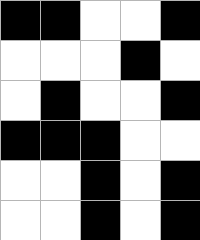[["black", "black", "white", "white", "black"], ["white", "white", "white", "black", "white"], ["white", "black", "white", "white", "black"], ["black", "black", "black", "white", "white"], ["white", "white", "black", "white", "black"], ["white", "white", "black", "white", "black"]]